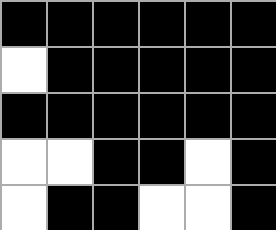[["black", "black", "black", "black", "black", "black"], ["white", "black", "black", "black", "black", "black"], ["black", "black", "black", "black", "black", "black"], ["white", "white", "black", "black", "white", "black"], ["white", "black", "black", "white", "white", "black"]]